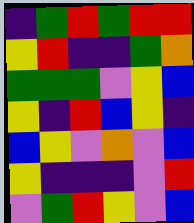[["indigo", "green", "red", "green", "red", "red"], ["yellow", "red", "indigo", "indigo", "green", "orange"], ["green", "green", "green", "violet", "yellow", "blue"], ["yellow", "indigo", "red", "blue", "yellow", "indigo"], ["blue", "yellow", "violet", "orange", "violet", "blue"], ["yellow", "indigo", "indigo", "indigo", "violet", "red"], ["violet", "green", "red", "yellow", "violet", "blue"]]